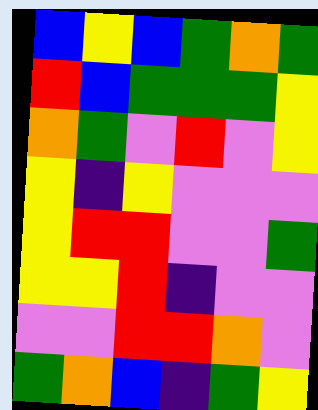[["blue", "yellow", "blue", "green", "orange", "green"], ["red", "blue", "green", "green", "green", "yellow"], ["orange", "green", "violet", "red", "violet", "yellow"], ["yellow", "indigo", "yellow", "violet", "violet", "violet"], ["yellow", "red", "red", "violet", "violet", "green"], ["yellow", "yellow", "red", "indigo", "violet", "violet"], ["violet", "violet", "red", "red", "orange", "violet"], ["green", "orange", "blue", "indigo", "green", "yellow"]]